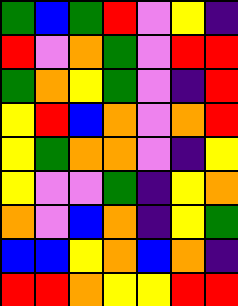[["green", "blue", "green", "red", "violet", "yellow", "indigo"], ["red", "violet", "orange", "green", "violet", "red", "red"], ["green", "orange", "yellow", "green", "violet", "indigo", "red"], ["yellow", "red", "blue", "orange", "violet", "orange", "red"], ["yellow", "green", "orange", "orange", "violet", "indigo", "yellow"], ["yellow", "violet", "violet", "green", "indigo", "yellow", "orange"], ["orange", "violet", "blue", "orange", "indigo", "yellow", "green"], ["blue", "blue", "yellow", "orange", "blue", "orange", "indigo"], ["red", "red", "orange", "yellow", "yellow", "red", "red"]]